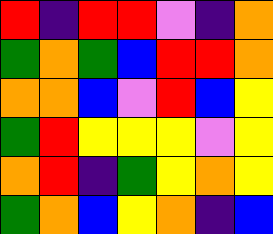[["red", "indigo", "red", "red", "violet", "indigo", "orange"], ["green", "orange", "green", "blue", "red", "red", "orange"], ["orange", "orange", "blue", "violet", "red", "blue", "yellow"], ["green", "red", "yellow", "yellow", "yellow", "violet", "yellow"], ["orange", "red", "indigo", "green", "yellow", "orange", "yellow"], ["green", "orange", "blue", "yellow", "orange", "indigo", "blue"]]